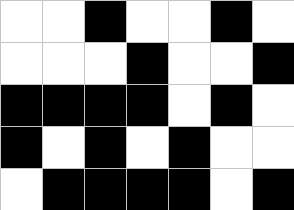[["white", "white", "black", "white", "white", "black", "white"], ["white", "white", "white", "black", "white", "white", "black"], ["black", "black", "black", "black", "white", "black", "white"], ["black", "white", "black", "white", "black", "white", "white"], ["white", "black", "black", "black", "black", "white", "black"]]